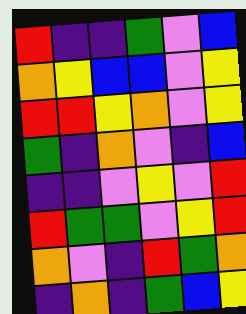[["red", "indigo", "indigo", "green", "violet", "blue"], ["orange", "yellow", "blue", "blue", "violet", "yellow"], ["red", "red", "yellow", "orange", "violet", "yellow"], ["green", "indigo", "orange", "violet", "indigo", "blue"], ["indigo", "indigo", "violet", "yellow", "violet", "red"], ["red", "green", "green", "violet", "yellow", "red"], ["orange", "violet", "indigo", "red", "green", "orange"], ["indigo", "orange", "indigo", "green", "blue", "yellow"]]